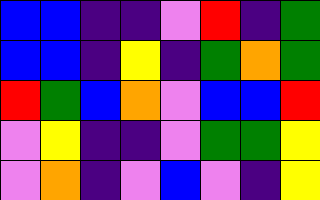[["blue", "blue", "indigo", "indigo", "violet", "red", "indigo", "green"], ["blue", "blue", "indigo", "yellow", "indigo", "green", "orange", "green"], ["red", "green", "blue", "orange", "violet", "blue", "blue", "red"], ["violet", "yellow", "indigo", "indigo", "violet", "green", "green", "yellow"], ["violet", "orange", "indigo", "violet", "blue", "violet", "indigo", "yellow"]]